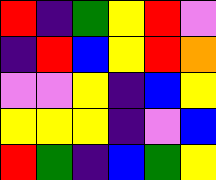[["red", "indigo", "green", "yellow", "red", "violet"], ["indigo", "red", "blue", "yellow", "red", "orange"], ["violet", "violet", "yellow", "indigo", "blue", "yellow"], ["yellow", "yellow", "yellow", "indigo", "violet", "blue"], ["red", "green", "indigo", "blue", "green", "yellow"]]